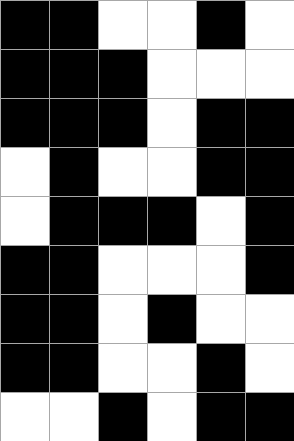[["black", "black", "white", "white", "black", "white"], ["black", "black", "black", "white", "white", "white"], ["black", "black", "black", "white", "black", "black"], ["white", "black", "white", "white", "black", "black"], ["white", "black", "black", "black", "white", "black"], ["black", "black", "white", "white", "white", "black"], ["black", "black", "white", "black", "white", "white"], ["black", "black", "white", "white", "black", "white"], ["white", "white", "black", "white", "black", "black"]]